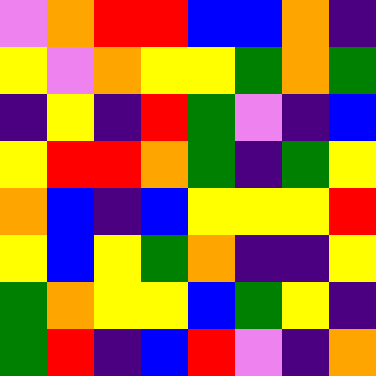[["violet", "orange", "red", "red", "blue", "blue", "orange", "indigo"], ["yellow", "violet", "orange", "yellow", "yellow", "green", "orange", "green"], ["indigo", "yellow", "indigo", "red", "green", "violet", "indigo", "blue"], ["yellow", "red", "red", "orange", "green", "indigo", "green", "yellow"], ["orange", "blue", "indigo", "blue", "yellow", "yellow", "yellow", "red"], ["yellow", "blue", "yellow", "green", "orange", "indigo", "indigo", "yellow"], ["green", "orange", "yellow", "yellow", "blue", "green", "yellow", "indigo"], ["green", "red", "indigo", "blue", "red", "violet", "indigo", "orange"]]